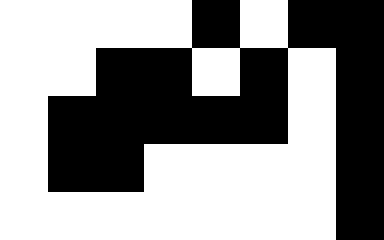[["white", "white", "white", "white", "black", "white", "black", "black"], ["white", "white", "black", "black", "white", "black", "white", "black"], ["white", "black", "black", "black", "black", "black", "white", "black"], ["white", "black", "black", "white", "white", "white", "white", "black"], ["white", "white", "white", "white", "white", "white", "white", "black"]]